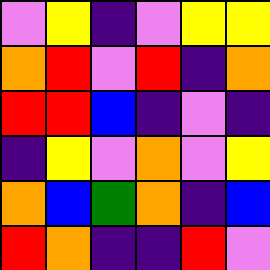[["violet", "yellow", "indigo", "violet", "yellow", "yellow"], ["orange", "red", "violet", "red", "indigo", "orange"], ["red", "red", "blue", "indigo", "violet", "indigo"], ["indigo", "yellow", "violet", "orange", "violet", "yellow"], ["orange", "blue", "green", "orange", "indigo", "blue"], ["red", "orange", "indigo", "indigo", "red", "violet"]]